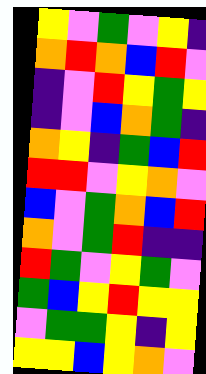[["yellow", "violet", "green", "violet", "yellow", "indigo"], ["orange", "red", "orange", "blue", "red", "violet"], ["indigo", "violet", "red", "yellow", "green", "yellow"], ["indigo", "violet", "blue", "orange", "green", "indigo"], ["orange", "yellow", "indigo", "green", "blue", "red"], ["red", "red", "violet", "yellow", "orange", "violet"], ["blue", "violet", "green", "orange", "blue", "red"], ["orange", "violet", "green", "red", "indigo", "indigo"], ["red", "green", "violet", "yellow", "green", "violet"], ["green", "blue", "yellow", "red", "yellow", "yellow"], ["violet", "green", "green", "yellow", "indigo", "yellow"], ["yellow", "yellow", "blue", "yellow", "orange", "violet"]]